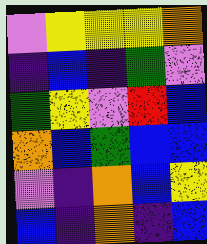[["violet", "yellow", "yellow", "yellow", "orange"], ["indigo", "blue", "indigo", "green", "violet"], ["green", "yellow", "violet", "red", "blue"], ["orange", "blue", "green", "blue", "blue"], ["violet", "indigo", "orange", "blue", "yellow"], ["blue", "indigo", "orange", "indigo", "blue"]]